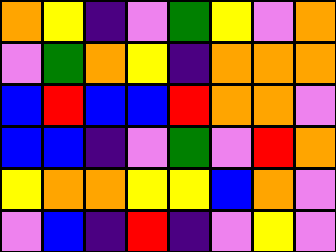[["orange", "yellow", "indigo", "violet", "green", "yellow", "violet", "orange"], ["violet", "green", "orange", "yellow", "indigo", "orange", "orange", "orange"], ["blue", "red", "blue", "blue", "red", "orange", "orange", "violet"], ["blue", "blue", "indigo", "violet", "green", "violet", "red", "orange"], ["yellow", "orange", "orange", "yellow", "yellow", "blue", "orange", "violet"], ["violet", "blue", "indigo", "red", "indigo", "violet", "yellow", "violet"]]